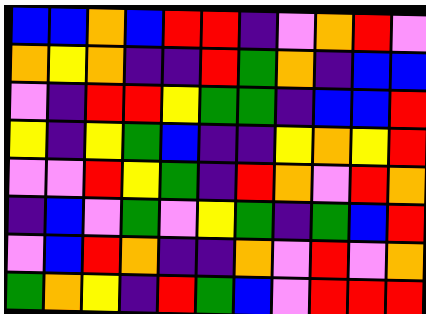[["blue", "blue", "orange", "blue", "red", "red", "indigo", "violet", "orange", "red", "violet"], ["orange", "yellow", "orange", "indigo", "indigo", "red", "green", "orange", "indigo", "blue", "blue"], ["violet", "indigo", "red", "red", "yellow", "green", "green", "indigo", "blue", "blue", "red"], ["yellow", "indigo", "yellow", "green", "blue", "indigo", "indigo", "yellow", "orange", "yellow", "red"], ["violet", "violet", "red", "yellow", "green", "indigo", "red", "orange", "violet", "red", "orange"], ["indigo", "blue", "violet", "green", "violet", "yellow", "green", "indigo", "green", "blue", "red"], ["violet", "blue", "red", "orange", "indigo", "indigo", "orange", "violet", "red", "violet", "orange"], ["green", "orange", "yellow", "indigo", "red", "green", "blue", "violet", "red", "red", "red"]]